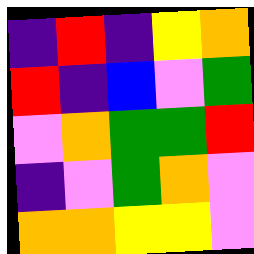[["indigo", "red", "indigo", "yellow", "orange"], ["red", "indigo", "blue", "violet", "green"], ["violet", "orange", "green", "green", "red"], ["indigo", "violet", "green", "orange", "violet"], ["orange", "orange", "yellow", "yellow", "violet"]]